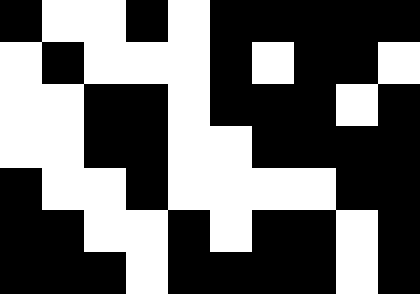[["black", "white", "white", "black", "white", "black", "black", "black", "black", "black"], ["white", "black", "white", "white", "white", "black", "white", "black", "black", "white"], ["white", "white", "black", "black", "white", "black", "black", "black", "white", "black"], ["white", "white", "black", "black", "white", "white", "black", "black", "black", "black"], ["black", "white", "white", "black", "white", "white", "white", "white", "black", "black"], ["black", "black", "white", "white", "black", "white", "black", "black", "white", "black"], ["black", "black", "black", "white", "black", "black", "black", "black", "white", "black"]]